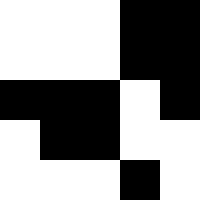[["white", "white", "white", "black", "black"], ["white", "white", "white", "black", "black"], ["black", "black", "black", "white", "black"], ["white", "black", "black", "white", "white"], ["white", "white", "white", "black", "white"]]